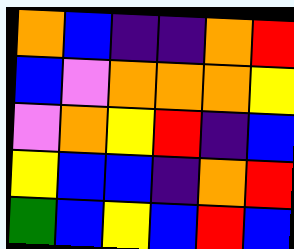[["orange", "blue", "indigo", "indigo", "orange", "red"], ["blue", "violet", "orange", "orange", "orange", "yellow"], ["violet", "orange", "yellow", "red", "indigo", "blue"], ["yellow", "blue", "blue", "indigo", "orange", "red"], ["green", "blue", "yellow", "blue", "red", "blue"]]